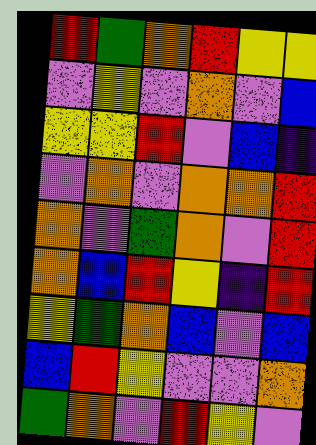[["red", "green", "orange", "red", "yellow", "yellow"], ["violet", "yellow", "violet", "orange", "violet", "blue"], ["yellow", "yellow", "red", "violet", "blue", "indigo"], ["violet", "orange", "violet", "orange", "orange", "red"], ["orange", "violet", "green", "orange", "violet", "red"], ["orange", "blue", "red", "yellow", "indigo", "red"], ["yellow", "green", "orange", "blue", "violet", "blue"], ["blue", "red", "yellow", "violet", "violet", "orange"], ["green", "orange", "violet", "red", "yellow", "violet"]]